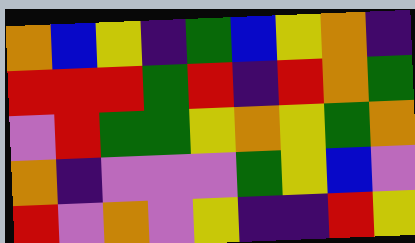[["orange", "blue", "yellow", "indigo", "green", "blue", "yellow", "orange", "indigo"], ["red", "red", "red", "green", "red", "indigo", "red", "orange", "green"], ["violet", "red", "green", "green", "yellow", "orange", "yellow", "green", "orange"], ["orange", "indigo", "violet", "violet", "violet", "green", "yellow", "blue", "violet"], ["red", "violet", "orange", "violet", "yellow", "indigo", "indigo", "red", "yellow"]]